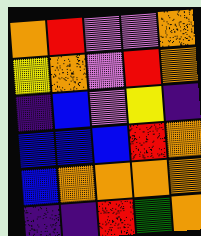[["orange", "red", "violet", "violet", "orange"], ["yellow", "orange", "violet", "red", "orange"], ["indigo", "blue", "violet", "yellow", "indigo"], ["blue", "blue", "blue", "red", "orange"], ["blue", "orange", "orange", "orange", "orange"], ["indigo", "indigo", "red", "green", "orange"]]